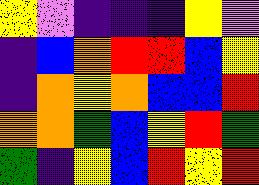[["yellow", "violet", "indigo", "indigo", "indigo", "yellow", "violet"], ["indigo", "blue", "orange", "red", "red", "blue", "yellow"], ["indigo", "orange", "yellow", "orange", "blue", "blue", "red"], ["orange", "orange", "green", "blue", "yellow", "red", "green"], ["green", "indigo", "yellow", "blue", "red", "yellow", "red"]]